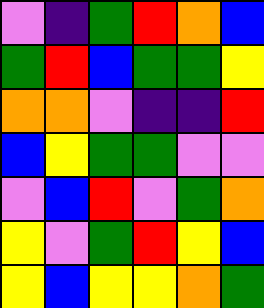[["violet", "indigo", "green", "red", "orange", "blue"], ["green", "red", "blue", "green", "green", "yellow"], ["orange", "orange", "violet", "indigo", "indigo", "red"], ["blue", "yellow", "green", "green", "violet", "violet"], ["violet", "blue", "red", "violet", "green", "orange"], ["yellow", "violet", "green", "red", "yellow", "blue"], ["yellow", "blue", "yellow", "yellow", "orange", "green"]]